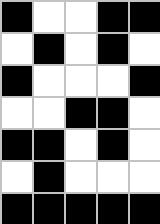[["black", "white", "white", "black", "black"], ["white", "black", "white", "black", "white"], ["black", "white", "white", "white", "black"], ["white", "white", "black", "black", "white"], ["black", "black", "white", "black", "white"], ["white", "black", "white", "white", "white"], ["black", "black", "black", "black", "black"]]